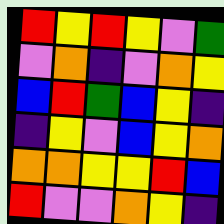[["red", "yellow", "red", "yellow", "violet", "green"], ["violet", "orange", "indigo", "violet", "orange", "yellow"], ["blue", "red", "green", "blue", "yellow", "indigo"], ["indigo", "yellow", "violet", "blue", "yellow", "orange"], ["orange", "orange", "yellow", "yellow", "red", "blue"], ["red", "violet", "violet", "orange", "yellow", "indigo"]]